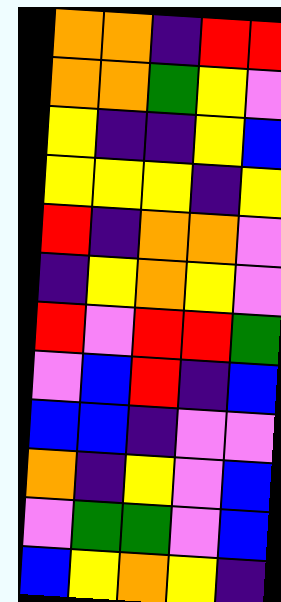[["orange", "orange", "indigo", "red", "red"], ["orange", "orange", "green", "yellow", "violet"], ["yellow", "indigo", "indigo", "yellow", "blue"], ["yellow", "yellow", "yellow", "indigo", "yellow"], ["red", "indigo", "orange", "orange", "violet"], ["indigo", "yellow", "orange", "yellow", "violet"], ["red", "violet", "red", "red", "green"], ["violet", "blue", "red", "indigo", "blue"], ["blue", "blue", "indigo", "violet", "violet"], ["orange", "indigo", "yellow", "violet", "blue"], ["violet", "green", "green", "violet", "blue"], ["blue", "yellow", "orange", "yellow", "indigo"]]